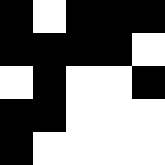[["black", "white", "black", "black", "black"], ["black", "black", "black", "black", "white"], ["white", "black", "white", "white", "black"], ["black", "black", "white", "white", "white"], ["black", "white", "white", "white", "white"]]